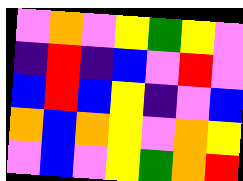[["violet", "orange", "violet", "yellow", "green", "yellow", "violet"], ["indigo", "red", "indigo", "blue", "violet", "red", "violet"], ["blue", "red", "blue", "yellow", "indigo", "violet", "blue"], ["orange", "blue", "orange", "yellow", "violet", "orange", "yellow"], ["violet", "blue", "violet", "yellow", "green", "orange", "red"]]